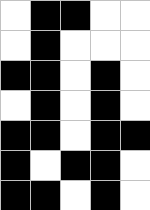[["white", "black", "black", "white", "white"], ["white", "black", "white", "white", "white"], ["black", "black", "white", "black", "white"], ["white", "black", "white", "black", "white"], ["black", "black", "white", "black", "black"], ["black", "white", "black", "black", "white"], ["black", "black", "white", "black", "white"]]